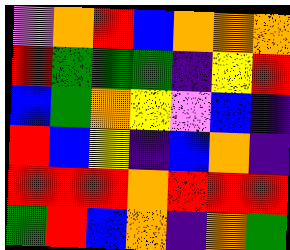[["violet", "orange", "red", "blue", "orange", "orange", "orange"], ["red", "green", "green", "green", "indigo", "yellow", "red"], ["blue", "green", "orange", "yellow", "violet", "blue", "indigo"], ["red", "blue", "yellow", "indigo", "blue", "orange", "indigo"], ["red", "red", "red", "orange", "red", "red", "red"], ["green", "red", "blue", "orange", "indigo", "orange", "green"]]